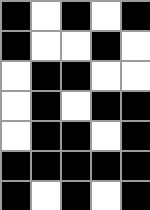[["black", "white", "black", "white", "black"], ["black", "white", "white", "black", "white"], ["white", "black", "black", "white", "white"], ["white", "black", "white", "black", "black"], ["white", "black", "black", "white", "black"], ["black", "black", "black", "black", "black"], ["black", "white", "black", "white", "black"]]